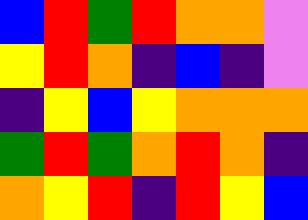[["blue", "red", "green", "red", "orange", "orange", "violet"], ["yellow", "red", "orange", "indigo", "blue", "indigo", "violet"], ["indigo", "yellow", "blue", "yellow", "orange", "orange", "orange"], ["green", "red", "green", "orange", "red", "orange", "indigo"], ["orange", "yellow", "red", "indigo", "red", "yellow", "blue"]]